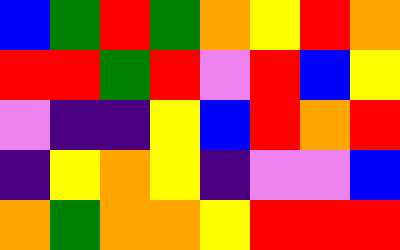[["blue", "green", "red", "green", "orange", "yellow", "red", "orange"], ["red", "red", "green", "red", "violet", "red", "blue", "yellow"], ["violet", "indigo", "indigo", "yellow", "blue", "red", "orange", "red"], ["indigo", "yellow", "orange", "yellow", "indigo", "violet", "violet", "blue"], ["orange", "green", "orange", "orange", "yellow", "red", "red", "red"]]